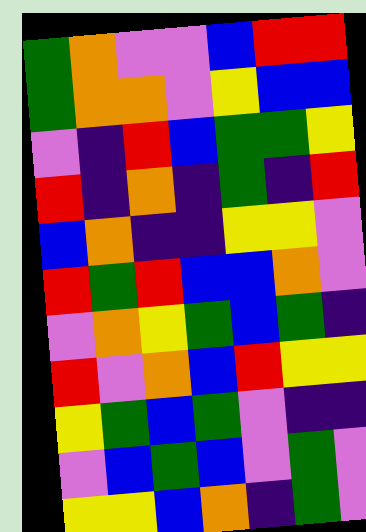[["green", "orange", "violet", "violet", "blue", "red", "red"], ["green", "orange", "orange", "violet", "yellow", "blue", "blue"], ["violet", "indigo", "red", "blue", "green", "green", "yellow"], ["red", "indigo", "orange", "indigo", "green", "indigo", "red"], ["blue", "orange", "indigo", "indigo", "yellow", "yellow", "violet"], ["red", "green", "red", "blue", "blue", "orange", "violet"], ["violet", "orange", "yellow", "green", "blue", "green", "indigo"], ["red", "violet", "orange", "blue", "red", "yellow", "yellow"], ["yellow", "green", "blue", "green", "violet", "indigo", "indigo"], ["violet", "blue", "green", "blue", "violet", "green", "violet"], ["yellow", "yellow", "blue", "orange", "indigo", "green", "violet"]]